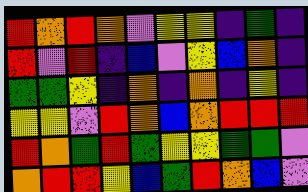[["red", "orange", "red", "orange", "violet", "yellow", "yellow", "indigo", "green", "indigo"], ["red", "violet", "red", "indigo", "blue", "violet", "yellow", "blue", "orange", "indigo"], ["green", "green", "yellow", "indigo", "orange", "indigo", "orange", "indigo", "yellow", "indigo"], ["yellow", "yellow", "violet", "red", "orange", "blue", "orange", "red", "red", "red"], ["red", "orange", "green", "red", "green", "yellow", "yellow", "green", "green", "violet"], ["orange", "red", "red", "yellow", "blue", "green", "red", "orange", "blue", "violet"]]